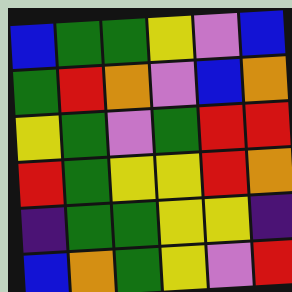[["blue", "green", "green", "yellow", "violet", "blue"], ["green", "red", "orange", "violet", "blue", "orange"], ["yellow", "green", "violet", "green", "red", "red"], ["red", "green", "yellow", "yellow", "red", "orange"], ["indigo", "green", "green", "yellow", "yellow", "indigo"], ["blue", "orange", "green", "yellow", "violet", "red"]]